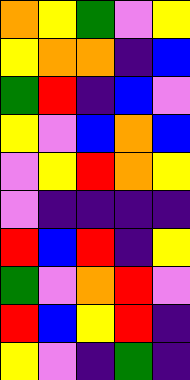[["orange", "yellow", "green", "violet", "yellow"], ["yellow", "orange", "orange", "indigo", "blue"], ["green", "red", "indigo", "blue", "violet"], ["yellow", "violet", "blue", "orange", "blue"], ["violet", "yellow", "red", "orange", "yellow"], ["violet", "indigo", "indigo", "indigo", "indigo"], ["red", "blue", "red", "indigo", "yellow"], ["green", "violet", "orange", "red", "violet"], ["red", "blue", "yellow", "red", "indigo"], ["yellow", "violet", "indigo", "green", "indigo"]]